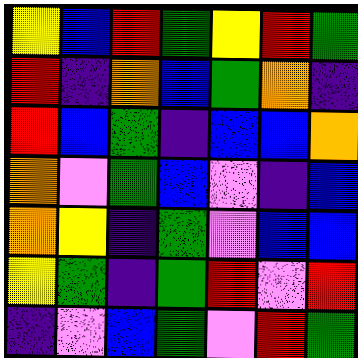[["yellow", "blue", "red", "green", "yellow", "red", "green"], ["red", "indigo", "orange", "blue", "green", "orange", "indigo"], ["red", "blue", "green", "indigo", "blue", "blue", "orange"], ["orange", "violet", "green", "blue", "violet", "indigo", "blue"], ["orange", "yellow", "indigo", "green", "violet", "blue", "blue"], ["yellow", "green", "indigo", "green", "red", "violet", "red"], ["indigo", "violet", "blue", "green", "violet", "red", "green"]]